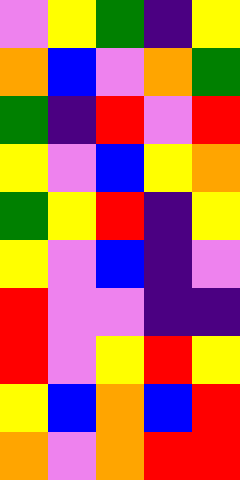[["violet", "yellow", "green", "indigo", "yellow"], ["orange", "blue", "violet", "orange", "green"], ["green", "indigo", "red", "violet", "red"], ["yellow", "violet", "blue", "yellow", "orange"], ["green", "yellow", "red", "indigo", "yellow"], ["yellow", "violet", "blue", "indigo", "violet"], ["red", "violet", "violet", "indigo", "indigo"], ["red", "violet", "yellow", "red", "yellow"], ["yellow", "blue", "orange", "blue", "red"], ["orange", "violet", "orange", "red", "red"]]